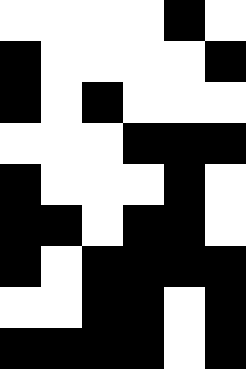[["white", "white", "white", "white", "black", "white"], ["black", "white", "white", "white", "white", "black"], ["black", "white", "black", "white", "white", "white"], ["white", "white", "white", "black", "black", "black"], ["black", "white", "white", "white", "black", "white"], ["black", "black", "white", "black", "black", "white"], ["black", "white", "black", "black", "black", "black"], ["white", "white", "black", "black", "white", "black"], ["black", "black", "black", "black", "white", "black"]]